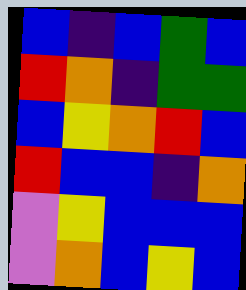[["blue", "indigo", "blue", "green", "blue"], ["red", "orange", "indigo", "green", "green"], ["blue", "yellow", "orange", "red", "blue"], ["red", "blue", "blue", "indigo", "orange"], ["violet", "yellow", "blue", "blue", "blue"], ["violet", "orange", "blue", "yellow", "blue"]]